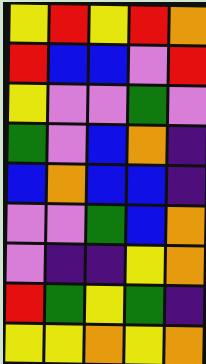[["yellow", "red", "yellow", "red", "orange"], ["red", "blue", "blue", "violet", "red"], ["yellow", "violet", "violet", "green", "violet"], ["green", "violet", "blue", "orange", "indigo"], ["blue", "orange", "blue", "blue", "indigo"], ["violet", "violet", "green", "blue", "orange"], ["violet", "indigo", "indigo", "yellow", "orange"], ["red", "green", "yellow", "green", "indigo"], ["yellow", "yellow", "orange", "yellow", "orange"]]